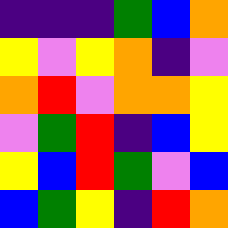[["indigo", "indigo", "indigo", "green", "blue", "orange"], ["yellow", "violet", "yellow", "orange", "indigo", "violet"], ["orange", "red", "violet", "orange", "orange", "yellow"], ["violet", "green", "red", "indigo", "blue", "yellow"], ["yellow", "blue", "red", "green", "violet", "blue"], ["blue", "green", "yellow", "indigo", "red", "orange"]]